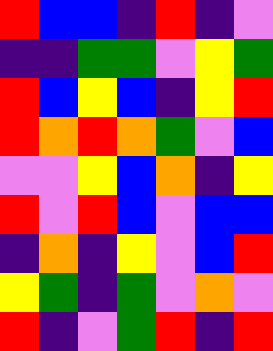[["red", "blue", "blue", "indigo", "red", "indigo", "violet"], ["indigo", "indigo", "green", "green", "violet", "yellow", "green"], ["red", "blue", "yellow", "blue", "indigo", "yellow", "red"], ["red", "orange", "red", "orange", "green", "violet", "blue"], ["violet", "violet", "yellow", "blue", "orange", "indigo", "yellow"], ["red", "violet", "red", "blue", "violet", "blue", "blue"], ["indigo", "orange", "indigo", "yellow", "violet", "blue", "red"], ["yellow", "green", "indigo", "green", "violet", "orange", "violet"], ["red", "indigo", "violet", "green", "red", "indigo", "red"]]